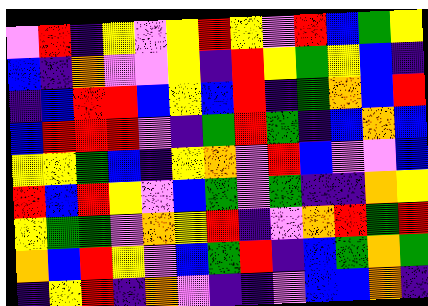[["violet", "red", "indigo", "yellow", "violet", "yellow", "red", "yellow", "violet", "red", "blue", "green", "yellow"], ["blue", "indigo", "orange", "violet", "violet", "yellow", "indigo", "red", "yellow", "green", "yellow", "blue", "indigo"], ["indigo", "blue", "red", "red", "blue", "yellow", "blue", "red", "indigo", "green", "orange", "blue", "red"], ["blue", "red", "red", "red", "violet", "indigo", "green", "red", "green", "indigo", "blue", "orange", "blue"], ["yellow", "yellow", "green", "blue", "indigo", "yellow", "orange", "violet", "red", "blue", "violet", "violet", "blue"], ["red", "blue", "red", "yellow", "violet", "blue", "green", "violet", "green", "indigo", "indigo", "orange", "yellow"], ["yellow", "green", "green", "violet", "orange", "yellow", "red", "indigo", "violet", "orange", "red", "green", "red"], ["orange", "blue", "red", "yellow", "violet", "blue", "green", "red", "indigo", "blue", "green", "orange", "green"], ["indigo", "yellow", "red", "indigo", "orange", "violet", "indigo", "indigo", "violet", "blue", "blue", "orange", "indigo"]]